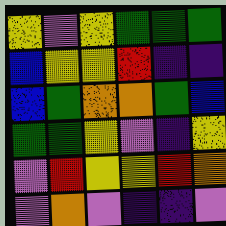[["yellow", "violet", "yellow", "green", "green", "green"], ["blue", "yellow", "yellow", "red", "indigo", "indigo"], ["blue", "green", "orange", "orange", "green", "blue"], ["green", "green", "yellow", "violet", "indigo", "yellow"], ["violet", "red", "yellow", "yellow", "red", "orange"], ["violet", "orange", "violet", "indigo", "indigo", "violet"]]